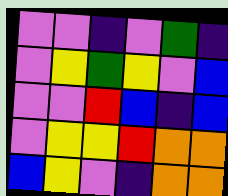[["violet", "violet", "indigo", "violet", "green", "indigo"], ["violet", "yellow", "green", "yellow", "violet", "blue"], ["violet", "violet", "red", "blue", "indigo", "blue"], ["violet", "yellow", "yellow", "red", "orange", "orange"], ["blue", "yellow", "violet", "indigo", "orange", "orange"]]